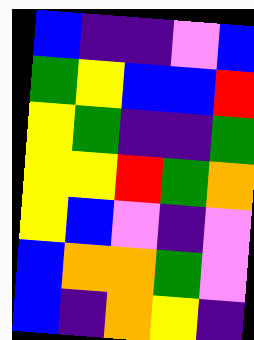[["blue", "indigo", "indigo", "violet", "blue"], ["green", "yellow", "blue", "blue", "red"], ["yellow", "green", "indigo", "indigo", "green"], ["yellow", "yellow", "red", "green", "orange"], ["yellow", "blue", "violet", "indigo", "violet"], ["blue", "orange", "orange", "green", "violet"], ["blue", "indigo", "orange", "yellow", "indigo"]]